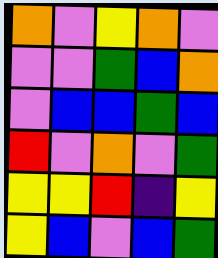[["orange", "violet", "yellow", "orange", "violet"], ["violet", "violet", "green", "blue", "orange"], ["violet", "blue", "blue", "green", "blue"], ["red", "violet", "orange", "violet", "green"], ["yellow", "yellow", "red", "indigo", "yellow"], ["yellow", "blue", "violet", "blue", "green"]]